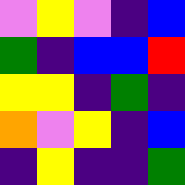[["violet", "yellow", "violet", "indigo", "blue"], ["green", "indigo", "blue", "blue", "red"], ["yellow", "yellow", "indigo", "green", "indigo"], ["orange", "violet", "yellow", "indigo", "blue"], ["indigo", "yellow", "indigo", "indigo", "green"]]